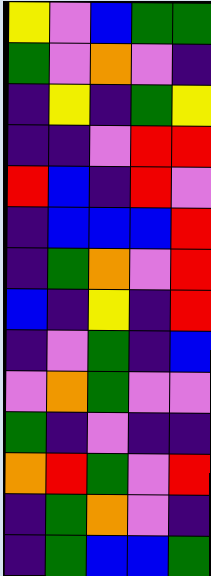[["yellow", "violet", "blue", "green", "green"], ["green", "violet", "orange", "violet", "indigo"], ["indigo", "yellow", "indigo", "green", "yellow"], ["indigo", "indigo", "violet", "red", "red"], ["red", "blue", "indigo", "red", "violet"], ["indigo", "blue", "blue", "blue", "red"], ["indigo", "green", "orange", "violet", "red"], ["blue", "indigo", "yellow", "indigo", "red"], ["indigo", "violet", "green", "indigo", "blue"], ["violet", "orange", "green", "violet", "violet"], ["green", "indigo", "violet", "indigo", "indigo"], ["orange", "red", "green", "violet", "red"], ["indigo", "green", "orange", "violet", "indigo"], ["indigo", "green", "blue", "blue", "green"]]